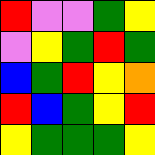[["red", "violet", "violet", "green", "yellow"], ["violet", "yellow", "green", "red", "green"], ["blue", "green", "red", "yellow", "orange"], ["red", "blue", "green", "yellow", "red"], ["yellow", "green", "green", "green", "yellow"]]